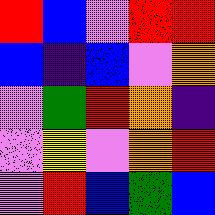[["red", "blue", "violet", "red", "red"], ["blue", "indigo", "blue", "violet", "orange"], ["violet", "green", "red", "orange", "indigo"], ["violet", "yellow", "violet", "orange", "red"], ["violet", "red", "blue", "green", "blue"]]